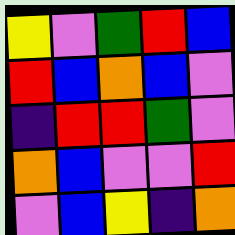[["yellow", "violet", "green", "red", "blue"], ["red", "blue", "orange", "blue", "violet"], ["indigo", "red", "red", "green", "violet"], ["orange", "blue", "violet", "violet", "red"], ["violet", "blue", "yellow", "indigo", "orange"]]